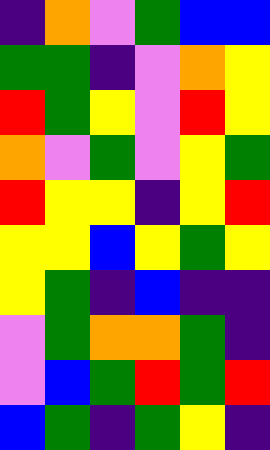[["indigo", "orange", "violet", "green", "blue", "blue"], ["green", "green", "indigo", "violet", "orange", "yellow"], ["red", "green", "yellow", "violet", "red", "yellow"], ["orange", "violet", "green", "violet", "yellow", "green"], ["red", "yellow", "yellow", "indigo", "yellow", "red"], ["yellow", "yellow", "blue", "yellow", "green", "yellow"], ["yellow", "green", "indigo", "blue", "indigo", "indigo"], ["violet", "green", "orange", "orange", "green", "indigo"], ["violet", "blue", "green", "red", "green", "red"], ["blue", "green", "indigo", "green", "yellow", "indigo"]]